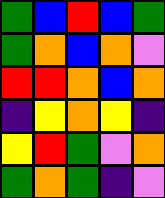[["green", "blue", "red", "blue", "green"], ["green", "orange", "blue", "orange", "violet"], ["red", "red", "orange", "blue", "orange"], ["indigo", "yellow", "orange", "yellow", "indigo"], ["yellow", "red", "green", "violet", "orange"], ["green", "orange", "green", "indigo", "violet"]]